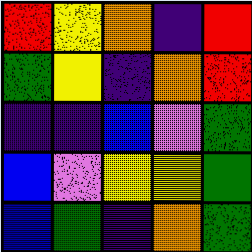[["red", "yellow", "orange", "indigo", "red"], ["green", "yellow", "indigo", "orange", "red"], ["indigo", "indigo", "blue", "violet", "green"], ["blue", "violet", "yellow", "yellow", "green"], ["blue", "green", "indigo", "orange", "green"]]